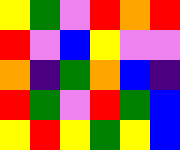[["yellow", "green", "violet", "red", "orange", "red"], ["red", "violet", "blue", "yellow", "violet", "violet"], ["orange", "indigo", "green", "orange", "blue", "indigo"], ["red", "green", "violet", "red", "green", "blue"], ["yellow", "red", "yellow", "green", "yellow", "blue"]]